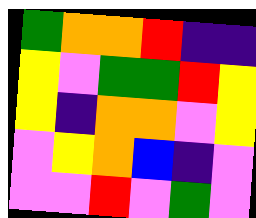[["green", "orange", "orange", "red", "indigo", "indigo"], ["yellow", "violet", "green", "green", "red", "yellow"], ["yellow", "indigo", "orange", "orange", "violet", "yellow"], ["violet", "yellow", "orange", "blue", "indigo", "violet"], ["violet", "violet", "red", "violet", "green", "violet"]]